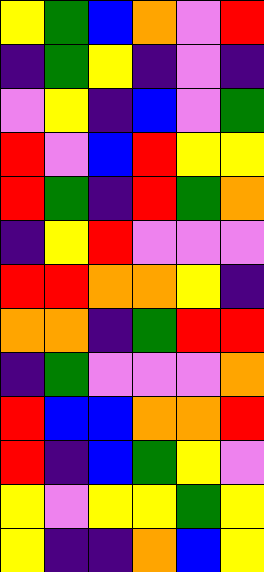[["yellow", "green", "blue", "orange", "violet", "red"], ["indigo", "green", "yellow", "indigo", "violet", "indigo"], ["violet", "yellow", "indigo", "blue", "violet", "green"], ["red", "violet", "blue", "red", "yellow", "yellow"], ["red", "green", "indigo", "red", "green", "orange"], ["indigo", "yellow", "red", "violet", "violet", "violet"], ["red", "red", "orange", "orange", "yellow", "indigo"], ["orange", "orange", "indigo", "green", "red", "red"], ["indigo", "green", "violet", "violet", "violet", "orange"], ["red", "blue", "blue", "orange", "orange", "red"], ["red", "indigo", "blue", "green", "yellow", "violet"], ["yellow", "violet", "yellow", "yellow", "green", "yellow"], ["yellow", "indigo", "indigo", "orange", "blue", "yellow"]]